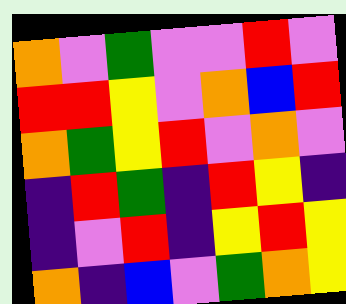[["orange", "violet", "green", "violet", "violet", "red", "violet"], ["red", "red", "yellow", "violet", "orange", "blue", "red"], ["orange", "green", "yellow", "red", "violet", "orange", "violet"], ["indigo", "red", "green", "indigo", "red", "yellow", "indigo"], ["indigo", "violet", "red", "indigo", "yellow", "red", "yellow"], ["orange", "indigo", "blue", "violet", "green", "orange", "yellow"]]